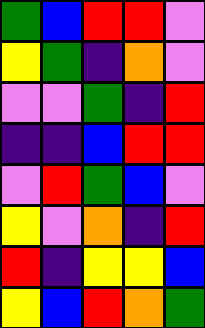[["green", "blue", "red", "red", "violet"], ["yellow", "green", "indigo", "orange", "violet"], ["violet", "violet", "green", "indigo", "red"], ["indigo", "indigo", "blue", "red", "red"], ["violet", "red", "green", "blue", "violet"], ["yellow", "violet", "orange", "indigo", "red"], ["red", "indigo", "yellow", "yellow", "blue"], ["yellow", "blue", "red", "orange", "green"]]